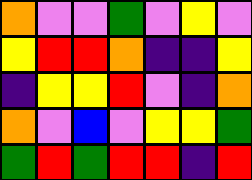[["orange", "violet", "violet", "green", "violet", "yellow", "violet"], ["yellow", "red", "red", "orange", "indigo", "indigo", "yellow"], ["indigo", "yellow", "yellow", "red", "violet", "indigo", "orange"], ["orange", "violet", "blue", "violet", "yellow", "yellow", "green"], ["green", "red", "green", "red", "red", "indigo", "red"]]